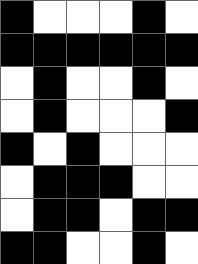[["black", "white", "white", "white", "black", "white"], ["black", "black", "black", "black", "black", "black"], ["white", "black", "white", "white", "black", "white"], ["white", "black", "white", "white", "white", "black"], ["black", "white", "black", "white", "white", "white"], ["white", "black", "black", "black", "white", "white"], ["white", "black", "black", "white", "black", "black"], ["black", "black", "white", "white", "black", "white"]]